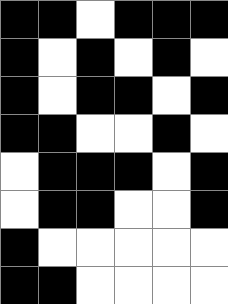[["black", "black", "white", "black", "black", "black"], ["black", "white", "black", "white", "black", "white"], ["black", "white", "black", "black", "white", "black"], ["black", "black", "white", "white", "black", "white"], ["white", "black", "black", "black", "white", "black"], ["white", "black", "black", "white", "white", "black"], ["black", "white", "white", "white", "white", "white"], ["black", "black", "white", "white", "white", "white"]]